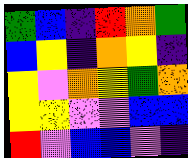[["green", "blue", "indigo", "red", "orange", "green"], ["blue", "yellow", "indigo", "orange", "yellow", "indigo"], ["yellow", "violet", "orange", "yellow", "green", "orange"], ["yellow", "yellow", "violet", "violet", "blue", "blue"], ["red", "violet", "blue", "blue", "violet", "indigo"]]